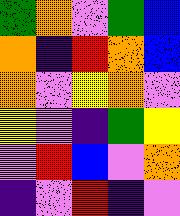[["green", "orange", "violet", "green", "blue"], ["orange", "indigo", "red", "orange", "blue"], ["orange", "violet", "yellow", "orange", "violet"], ["yellow", "violet", "indigo", "green", "yellow"], ["violet", "red", "blue", "violet", "orange"], ["indigo", "violet", "red", "indigo", "violet"]]